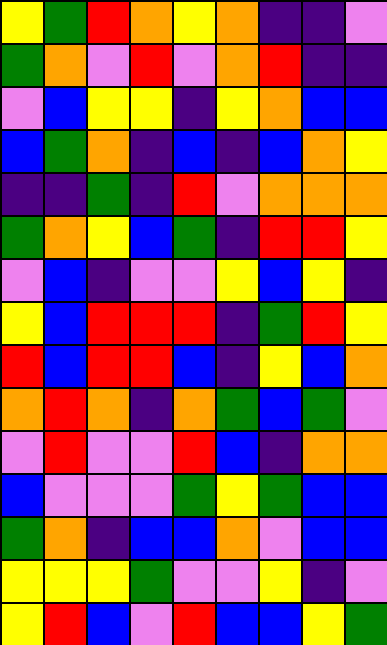[["yellow", "green", "red", "orange", "yellow", "orange", "indigo", "indigo", "violet"], ["green", "orange", "violet", "red", "violet", "orange", "red", "indigo", "indigo"], ["violet", "blue", "yellow", "yellow", "indigo", "yellow", "orange", "blue", "blue"], ["blue", "green", "orange", "indigo", "blue", "indigo", "blue", "orange", "yellow"], ["indigo", "indigo", "green", "indigo", "red", "violet", "orange", "orange", "orange"], ["green", "orange", "yellow", "blue", "green", "indigo", "red", "red", "yellow"], ["violet", "blue", "indigo", "violet", "violet", "yellow", "blue", "yellow", "indigo"], ["yellow", "blue", "red", "red", "red", "indigo", "green", "red", "yellow"], ["red", "blue", "red", "red", "blue", "indigo", "yellow", "blue", "orange"], ["orange", "red", "orange", "indigo", "orange", "green", "blue", "green", "violet"], ["violet", "red", "violet", "violet", "red", "blue", "indigo", "orange", "orange"], ["blue", "violet", "violet", "violet", "green", "yellow", "green", "blue", "blue"], ["green", "orange", "indigo", "blue", "blue", "orange", "violet", "blue", "blue"], ["yellow", "yellow", "yellow", "green", "violet", "violet", "yellow", "indigo", "violet"], ["yellow", "red", "blue", "violet", "red", "blue", "blue", "yellow", "green"]]